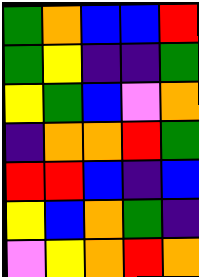[["green", "orange", "blue", "blue", "red"], ["green", "yellow", "indigo", "indigo", "green"], ["yellow", "green", "blue", "violet", "orange"], ["indigo", "orange", "orange", "red", "green"], ["red", "red", "blue", "indigo", "blue"], ["yellow", "blue", "orange", "green", "indigo"], ["violet", "yellow", "orange", "red", "orange"]]